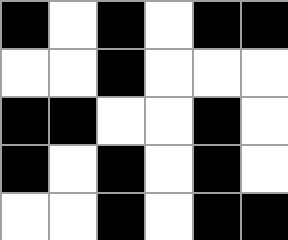[["black", "white", "black", "white", "black", "black"], ["white", "white", "black", "white", "white", "white"], ["black", "black", "white", "white", "black", "white"], ["black", "white", "black", "white", "black", "white"], ["white", "white", "black", "white", "black", "black"]]